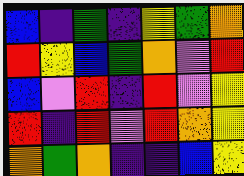[["blue", "indigo", "green", "indigo", "yellow", "green", "orange"], ["red", "yellow", "blue", "green", "orange", "violet", "red"], ["blue", "violet", "red", "indigo", "red", "violet", "yellow"], ["red", "indigo", "red", "violet", "red", "orange", "yellow"], ["orange", "green", "orange", "indigo", "indigo", "blue", "yellow"]]